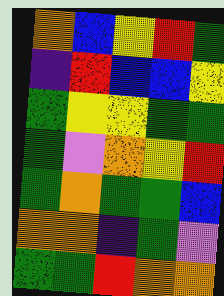[["orange", "blue", "yellow", "red", "green"], ["indigo", "red", "blue", "blue", "yellow"], ["green", "yellow", "yellow", "green", "green"], ["green", "violet", "orange", "yellow", "red"], ["green", "orange", "green", "green", "blue"], ["orange", "orange", "indigo", "green", "violet"], ["green", "green", "red", "orange", "orange"]]